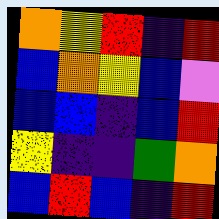[["orange", "yellow", "red", "indigo", "red"], ["blue", "orange", "yellow", "blue", "violet"], ["blue", "blue", "indigo", "blue", "red"], ["yellow", "indigo", "indigo", "green", "orange"], ["blue", "red", "blue", "indigo", "red"]]